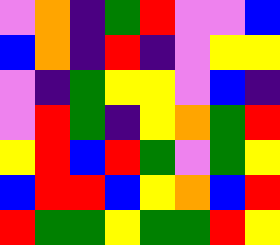[["violet", "orange", "indigo", "green", "red", "violet", "violet", "blue"], ["blue", "orange", "indigo", "red", "indigo", "violet", "yellow", "yellow"], ["violet", "indigo", "green", "yellow", "yellow", "violet", "blue", "indigo"], ["violet", "red", "green", "indigo", "yellow", "orange", "green", "red"], ["yellow", "red", "blue", "red", "green", "violet", "green", "yellow"], ["blue", "red", "red", "blue", "yellow", "orange", "blue", "red"], ["red", "green", "green", "yellow", "green", "green", "red", "yellow"]]